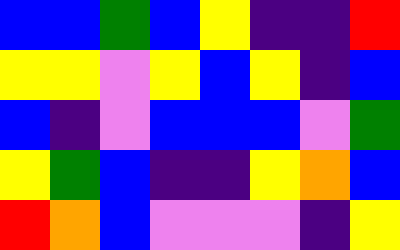[["blue", "blue", "green", "blue", "yellow", "indigo", "indigo", "red"], ["yellow", "yellow", "violet", "yellow", "blue", "yellow", "indigo", "blue"], ["blue", "indigo", "violet", "blue", "blue", "blue", "violet", "green"], ["yellow", "green", "blue", "indigo", "indigo", "yellow", "orange", "blue"], ["red", "orange", "blue", "violet", "violet", "violet", "indigo", "yellow"]]